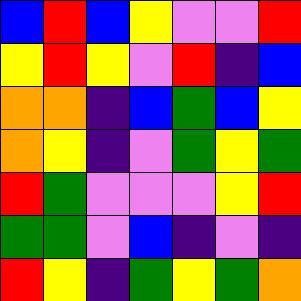[["blue", "red", "blue", "yellow", "violet", "violet", "red"], ["yellow", "red", "yellow", "violet", "red", "indigo", "blue"], ["orange", "orange", "indigo", "blue", "green", "blue", "yellow"], ["orange", "yellow", "indigo", "violet", "green", "yellow", "green"], ["red", "green", "violet", "violet", "violet", "yellow", "red"], ["green", "green", "violet", "blue", "indigo", "violet", "indigo"], ["red", "yellow", "indigo", "green", "yellow", "green", "orange"]]